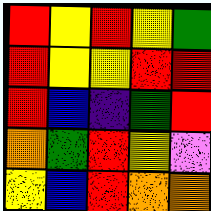[["red", "yellow", "red", "yellow", "green"], ["red", "yellow", "yellow", "red", "red"], ["red", "blue", "indigo", "green", "red"], ["orange", "green", "red", "yellow", "violet"], ["yellow", "blue", "red", "orange", "orange"]]